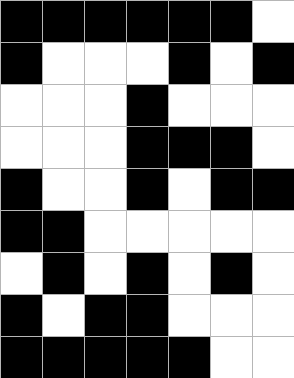[["black", "black", "black", "black", "black", "black", "white"], ["black", "white", "white", "white", "black", "white", "black"], ["white", "white", "white", "black", "white", "white", "white"], ["white", "white", "white", "black", "black", "black", "white"], ["black", "white", "white", "black", "white", "black", "black"], ["black", "black", "white", "white", "white", "white", "white"], ["white", "black", "white", "black", "white", "black", "white"], ["black", "white", "black", "black", "white", "white", "white"], ["black", "black", "black", "black", "black", "white", "white"]]